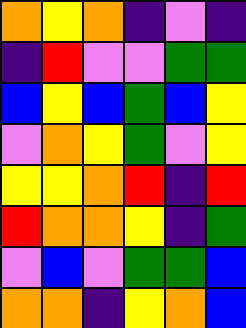[["orange", "yellow", "orange", "indigo", "violet", "indigo"], ["indigo", "red", "violet", "violet", "green", "green"], ["blue", "yellow", "blue", "green", "blue", "yellow"], ["violet", "orange", "yellow", "green", "violet", "yellow"], ["yellow", "yellow", "orange", "red", "indigo", "red"], ["red", "orange", "orange", "yellow", "indigo", "green"], ["violet", "blue", "violet", "green", "green", "blue"], ["orange", "orange", "indigo", "yellow", "orange", "blue"]]